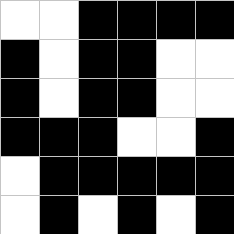[["white", "white", "black", "black", "black", "black"], ["black", "white", "black", "black", "white", "white"], ["black", "white", "black", "black", "white", "white"], ["black", "black", "black", "white", "white", "black"], ["white", "black", "black", "black", "black", "black"], ["white", "black", "white", "black", "white", "black"]]